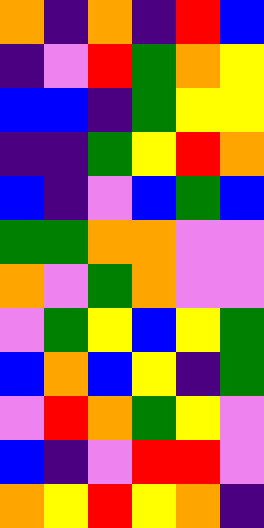[["orange", "indigo", "orange", "indigo", "red", "blue"], ["indigo", "violet", "red", "green", "orange", "yellow"], ["blue", "blue", "indigo", "green", "yellow", "yellow"], ["indigo", "indigo", "green", "yellow", "red", "orange"], ["blue", "indigo", "violet", "blue", "green", "blue"], ["green", "green", "orange", "orange", "violet", "violet"], ["orange", "violet", "green", "orange", "violet", "violet"], ["violet", "green", "yellow", "blue", "yellow", "green"], ["blue", "orange", "blue", "yellow", "indigo", "green"], ["violet", "red", "orange", "green", "yellow", "violet"], ["blue", "indigo", "violet", "red", "red", "violet"], ["orange", "yellow", "red", "yellow", "orange", "indigo"]]